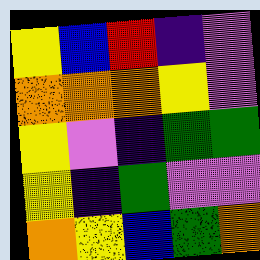[["yellow", "blue", "red", "indigo", "violet"], ["orange", "orange", "orange", "yellow", "violet"], ["yellow", "violet", "indigo", "green", "green"], ["yellow", "indigo", "green", "violet", "violet"], ["orange", "yellow", "blue", "green", "orange"]]